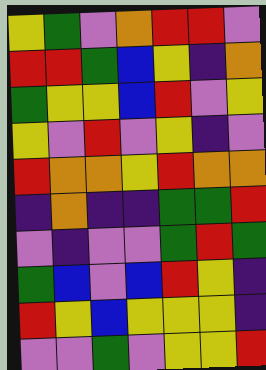[["yellow", "green", "violet", "orange", "red", "red", "violet"], ["red", "red", "green", "blue", "yellow", "indigo", "orange"], ["green", "yellow", "yellow", "blue", "red", "violet", "yellow"], ["yellow", "violet", "red", "violet", "yellow", "indigo", "violet"], ["red", "orange", "orange", "yellow", "red", "orange", "orange"], ["indigo", "orange", "indigo", "indigo", "green", "green", "red"], ["violet", "indigo", "violet", "violet", "green", "red", "green"], ["green", "blue", "violet", "blue", "red", "yellow", "indigo"], ["red", "yellow", "blue", "yellow", "yellow", "yellow", "indigo"], ["violet", "violet", "green", "violet", "yellow", "yellow", "red"]]